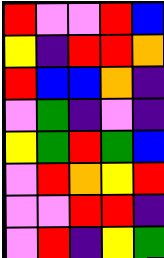[["red", "violet", "violet", "red", "blue"], ["yellow", "indigo", "red", "red", "orange"], ["red", "blue", "blue", "orange", "indigo"], ["violet", "green", "indigo", "violet", "indigo"], ["yellow", "green", "red", "green", "blue"], ["violet", "red", "orange", "yellow", "red"], ["violet", "violet", "red", "red", "indigo"], ["violet", "red", "indigo", "yellow", "green"]]